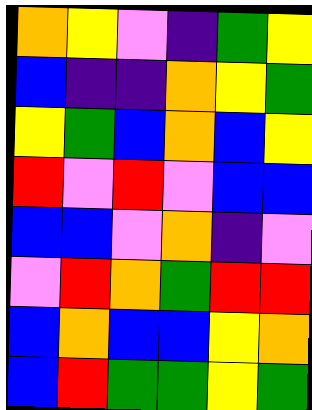[["orange", "yellow", "violet", "indigo", "green", "yellow"], ["blue", "indigo", "indigo", "orange", "yellow", "green"], ["yellow", "green", "blue", "orange", "blue", "yellow"], ["red", "violet", "red", "violet", "blue", "blue"], ["blue", "blue", "violet", "orange", "indigo", "violet"], ["violet", "red", "orange", "green", "red", "red"], ["blue", "orange", "blue", "blue", "yellow", "orange"], ["blue", "red", "green", "green", "yellow", "green"]]